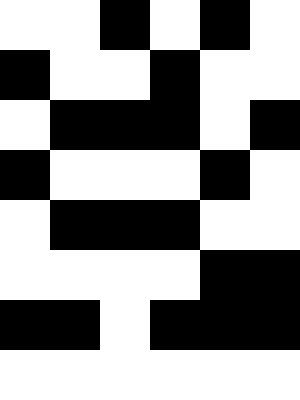[["white", "white", "black", "white", "black", "white"], ["black", "white", "white", "black", "white", "white"], ["white", "black", "black", "black", "white", "black"], ["black", "white", "white", "white", "black", "white"], ["white", "black", "black", "black", "white", "white"], ["white", "white", "white", "white", "black", "black"], ["black", "black", "white", "black", "black", "black"], ["white", "white", "white", "white", "white", "white"]]